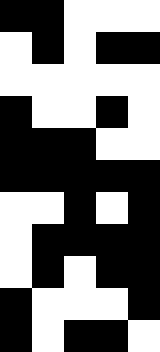[["black", "black", "white", "white", "white"], ["white", "black", "white", "black", "black"], ["white", "white", "white", "white", "white"], ["black", "white", "white", "black", "white"], ["black", "black", "black", "white", "white"], ["black", "black", "black", "black", "black"], ["white", "white", "black", "white", "black"], ["white", "black", "black", "black", "black"], ["white", "black", "white", "black", "black"], ["black", "white", "white", "white", "black"], ["black", "white", "black", "black", "white"]]